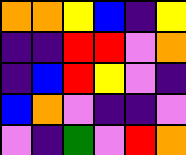[["orange", "orange", "yellow", "blue", "indigo", "yellow"], ["indigo", "indigo", "red", "red", "violet", "orange"], ["indigo", "blue", "red", "yellow", "violet", "indigo"], ["blue", "orange", "violet", "indigo", "indigo", "violet"], ["violet", "indigo", "green", "violet", "red", "orange"]]